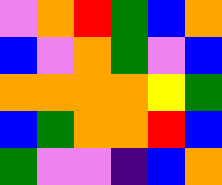[["violet", "orange", "red", "green", "blue", "orange"], ["blue", "violet", "orange", "green", "violet", "blue"], ["orange", "orange", "orange", "orange", "yellow", "green"], ["blue", "green", "orange", "orange", "red", "blue"], ["green", "violet", "violet", "indigo", "blue", "orange"]]